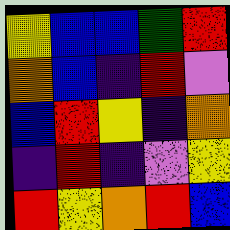[["yellow", "blue", "blue", "green", "red"], ["orange", "blue", "indigo", "red", "violet"], ["blue", "red", "yellow", "indigo", "orange"], ["indigo", "red", "indigo", "violet", "yellow"], ["red", "yellow", "orange", "red", "blue"]]